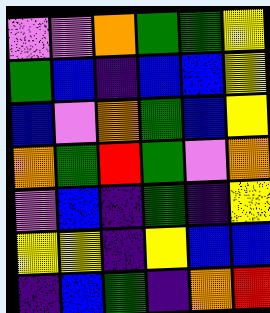[["violet", "violet", "orange", "green", "green", "yellow"], ["green", "blue", "indigo", "blue", "blue", "yellow"], ["blue", "violet", "orange", "green", "blue", "yellow"], ["orange", "green", "red", "green", "violet", "orange"], ["violet", "blue", "indigo", "green", "indigo", "yellow"], ["yellow", "yellow", "indigo", "yellow", "blue", "blue"], ["indigo", "blue", "green", "indigo", "orange", "red"]]